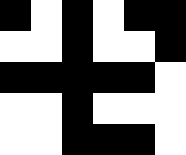[["black", "white", "black", "white", "black", "black"], ["white", "white", "black", "white", "white", "black"], ["black", "black", "black", "black", "black", "white"], ["white", "white", "black", "white", "white", "white"], ["white", "white", "black", "black", "black", "white"]]